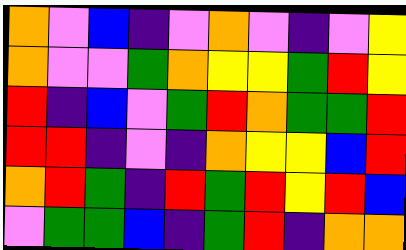[["orange", "violet", "blue", "indigo", "violet", "orange", "violet", "indigo", "violet", "yellow"], ["orange", "violet", "violet", "green", "orange", "yellow", "yellow", "green", "red", "yellow"], ["red", "indigo", "blue", "violet", "green", "red", "orange", "green", "green", "red"], ["red", "red", "indigo", "violet", "indigo", "orange", "yellow", "yellow", "blue", "red"], ["orange", "red", "green", "indigo", "red", "green", "red", "yellow", "red", "blue"], ["violet", "green", "green", "blue", "indigo", "green", "red", "indigo", "orange", "orange"]]